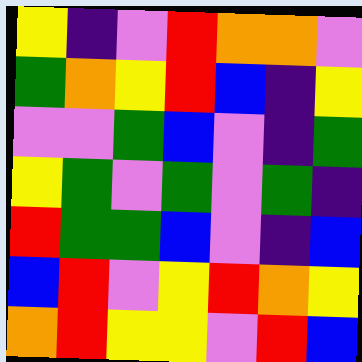[["yellow", "indigo", "violet", "red", "orange", "orange", "violet"], ["green", "orange", "yellow", "red", "blue", "indigo", "yellow"], ["violet", "violet", "green", "blue", "violet", "indigo", "green"], ["yellow", "green", "violet", "green", "violet", "green", "indigo"], ["red", "green", "green", "blue", "violet", "indigo", "blue"], ["blue", "red", "violet", "yellow", "red", "orange", "yellow"], ["orange", "red", "yellow", "yellow", "violet", "red", "blue"]]